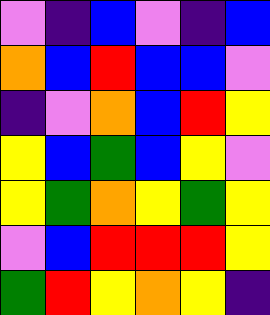[["violet", "indigo", "blue", "violet", "indigo", "blue"], ["orange", "blue", "red", "blue", "blue", "violet"], ["indigo", "violet", "orange", "blue", "red", "yellow"], ["yellow", "blue", "green", "blue", "yellow", "violet"], ["yellow", "green", "orange", "yellow", "green", "yellow"], ["violet", "blue", "red", "red", "red", "yellow"], ["green", "red", "yellow", "orange", "yellow", "indigo"]]